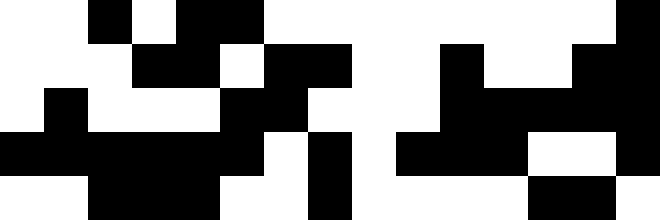[["white", "white", "black", "white", "black", "black", "white", "white", "white", "white", "white", "white", "white", "white", "black"], ["white", "white", "white", "black", "black", "white", "black", "black", "white", "white", "black", "white", "white", "black", "black"], ["white", "black", "white", "white", "white", "black", "black", "white", "white", "white", "black", "black", "black", "black", "black"], ["black", "black", "black", "black", "black", "black", "white", "black", "white", "black", "black", "black", "white", "white", "black"], ["white", "white", "black", "black", "black", "white", "white", "black", "white", "white", "white", "white", "black", "black", "white"]]